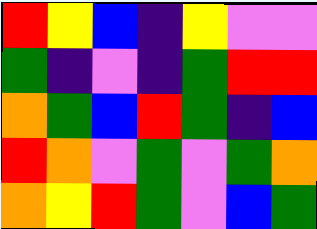[["red", "yellow", "blue", "indigo", "yellow", "violet", "violet"], ["green", "indigo", "violet", "indigo", "green", "red", "red"], ["orange", "green", "blue", "red", "green", "indigo", "blue"], ["red", "orange", "violet", "green", "violet", "green", "orange"], ["orange", "yellow", "red", "green", "violet", "blue", "green"]]